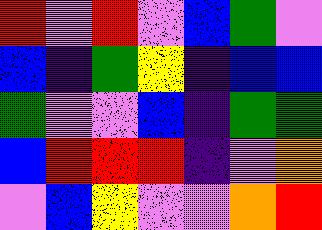[["red", "violet", "red", "violet", "blue", "green", "violet"], ["blue", "indigo", "green", "yellow", "indigo", "blue", "blue"], ["green", "violet", "violet", "blue", "indigo", "green", "green"], ["blue", "red", "red", "red", "indigo", "violet", "orange"], ["violet", "blue", "yellow", "violet", "violet", "orange", "red"]]